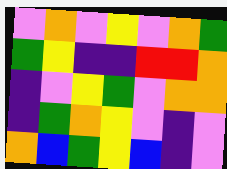[["violet", "orange", "violet", "yellow", "violet", "orange", "green"], ["green", "yellow", "indigo", "indigo", "red", "red", "orange"], ["indigo", "violet", "yellow", "green", "violet", "orange", "orange"], ["indigo", "green", "orange", "yellow", "violet", "indigo", "violet"], ["orange", "blue", "green", "yellow", "blue", "indigo", "violet"]]